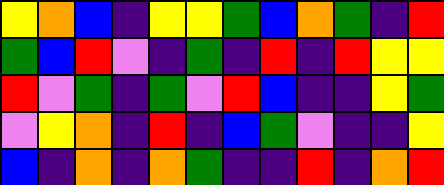[["yellow", "orange", "blue", "indigo", "yellow", "yellow", "green", "blue", "orange", "green", "indigo", "red"], ["green", "blue", "red", "violet", "indigo", "green", "indigo", "red", "indigo", "red", "yellow", "yellow"], ["red", "violet", "green", "indigo", "green", "violet", "red", "blue", "indigo", "indigo", "yellow", "green"], ["violet", "yellow", "orange", "indigo", "red", "indigo", "blue", "green", "violet", "indigo", "indigo", "yellow"], ["blue", "indigo", "orange", "indigo", "orange", "green", "indigo", "indigo", "red", "indigo", "orange", "red"]]